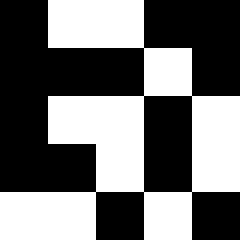[["black", "white", "white", "black", "black"], ["black", "black", "black", "white", "black"], ["black", "white", "white", "black", "white"], ["black", "black", "white", "black", "white"], ["white", "white", "black", "white", "black"]]